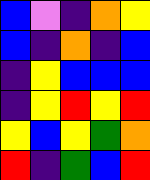[["blue", "violet", "indigo", "orange", "yellow"], ["blue", "indigo", "orange", "indigo", "blue"], ["indigo", "yellow", "blue", "blue", "blue"], ["indigo", "yellow", "red", "yellow", "red"], ["yellow", "blue", "yellow", "green", "orange"], ["red", "indigo", "green", "blue", "red"]]